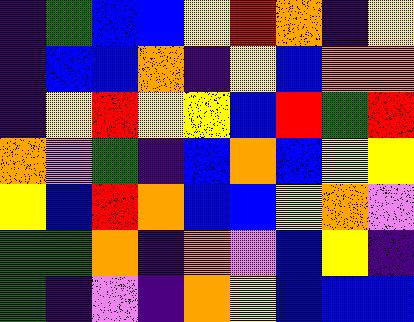[["indigo", "green", "blue", "blue", "yellow", "red", "orange", "indigo", "yellow"], ["indigo", "blue", "blue", "orange", "indigo", "yellow", "blue", "orange", "orange"], ["indigo", "yellow", "red", "yellow", "yellow", "blue", "red", "green", "red"], ["orange", "violet", "green", "indigo", "blue", "orange", "blue", "yellow", "yellow"], ["yellow", "blue", "red", "orange", "blue", "blue", "yellow", "orange", "violet"], ["green", "green", "orange", "indigo", "orange", "violet", "blue", "yellow", "indigo"], ["green", "indigo", "violet", "indigo", "orange", "yellow", "blue", "blue", "blue"]]